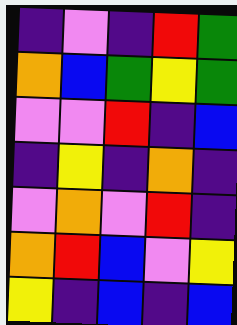[["indigo", "violet", "indigo", "red", "green"], ["orange", "blue", "green", "yellow", "green"], ["violet", "violet", "red", "indigo", "blue"], ["indigo", "yellow", "indigo", "orange", "indigo"], ["violet", "orange", "violet", "red", "indigo"], ["orange", "red", "blue", "violet", "yellow"], ["yellow", "indigo", "blue", "indigo", "blue"]]